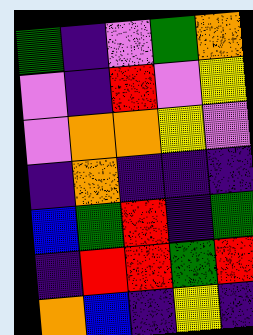[["green", "indigo", "violet", "green", "orange"], ["violet", "indigo", "red", "violet", "yellow"], ["violet", "orange", "orange", "yellow", "violet"], ["indigo", "orange", "indigo", "indigo", "indigo"], ["blue", "green", "red", "indigo", "green"], ["indigo", "red", "red", "green", "red"], ["orange", "blue", "indigo", "yellow", "indigo"]]